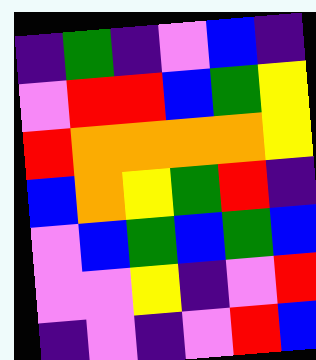[["indigo", "green", "indigo", "violet", "blue", "indigo"], ["violet", "red", "red", "blue", "green", "yellow"], ["red", "orange", "orange", "orange", "orange", "yellow"], ["blue", "orange", "yellow", "green", "red", "indigo"], ["violet", "blue", "green", "blue", "green", "blue"], ["violet", "violet", "yellow", "indigo", "violet", "red"], ["indigo", "violet", "indigo", "violet", "red", "blue"]]